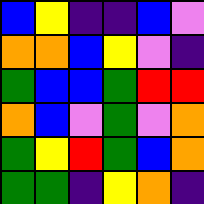[["blue", "yellow", "indigo", "indigo", "blue", "violet"], ["orange", "orange", "blue", "yellow", "violet", "indigo"], ["green", "blue", "blue", "green", "red", "red"], ["orange", "blue", "violet", "green", "violet", "orange"], ["green", "yellow", "red", "green", "blue", "orange"], ["green", "green", "indigo", "yellow", "orange", "indigo"]]